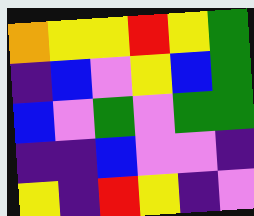[["orange", "yellow", "yellow", "red", "yellow", "green"], ["indigo", "blue", "violet", "yellow", "blue", "green"], ["blue", "violet", "green", "violet", "green", "green"], ["indigo", "indigo", "blue", "violet", "violet", "indigo"], ["yellow", "indigo", "red", "yellow", "indigo", "violet"]]